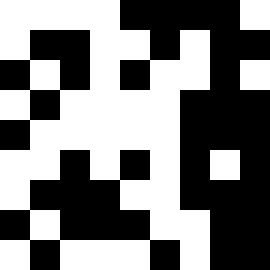[["white", "white", "white", "white", "black", "black", "black", "black", "white"], ["white", "black", "black", "white", "white", "black", "white", "black", "black"], ["black", "white", "black", "white", "black", "white", "white", "black", "white"], ["white", "black", "white", "white", "white", "white", "black", "black", "black"], ["black", "white", "white", "white", "white", "white", "black", "black", "black"], ["white", "white", "black", "white", "black", "white", "black", "white", "black"], ["white", "black", "black", "black", "white", "white", "black", "black", "black"], ["black", "white", "black", "black", "black", "white", "white", "black", "black"], ["white", "black", "white", "white", "white", "black", "white", "black", "black"]]